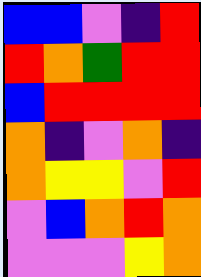[["blue", "blue", "violet", "indigo", "red"], ["red", "orange", "green", "red", "red"], ["blue", "red", "red", "red", "red"], ["orange", "indigo", "violet", "orange", "indigo"], ["orange", "yellow", "yellow", "violet", "red"], ["violet", "blue", "orange", "red", "orange"], ["violet", "violet", "violet", "yellow", "orange"]]